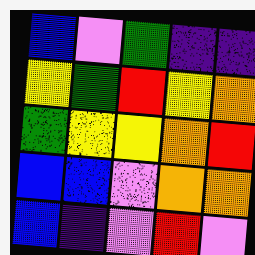[["blue", "violet", "green", "indigo", "indigo"], ["yellow", "green", "red", "yellow", "orange"], ["green", "yellow", "yellow", "orange", "red"], ["blue", "blue", "violet", "orange", "orange"], ["blue", "indigo", "violet", "red", "violet"]]